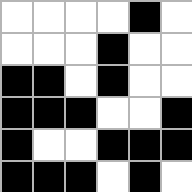[["white", "white", "white", "white", "black", "white"], ["white", "white", "white", "black", "white", "white"], ["black", "black", "white", "black", "white", "white"], ["black", "black", "black", "white", "white", "black"], ["black", "white", "white", "black", "black", "black"], ["black", "black", "black", "white", "black", "white"]]